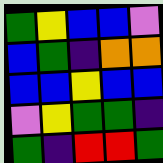[["green", "yellow", "blue", "blue", "violet"], ["blue", "green", "indigo", "orange", "orange"], ["blue", "blue", "yellow", "blue", "blue"], ["violet", "yellow", "green", "green", "indigo"], ["green", "indigo", "red", "red", "green"]]